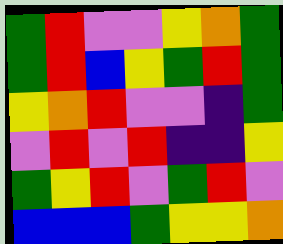[["green", "red", "violet", "violet", "yellow", "orange", "green"], ["green", "red", "blue", "yellow", "green", "red", "green"], ["yellow", "orange", "red", "violet", "violet", "indigo", "green"], ["violet", "red", "violet", "red", "indigo", "indigo", "yellow"], ["green", "yellow", "red", "violet", "green", "red", "violet"], ["blue", "blue", "blue", "green", "yellow", "yellow", "orange"]]